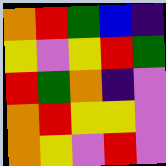[["orange", "red", "green", "blue", "indigo"], ["yellow", "violet", "yellow", "red", "green"], ["red", "green", "orange", "indigo", "violet"], ["orange", "red", "yellow", "yellow", "violet"], ["orange", "yellow", "violet", "red", "violet"]]